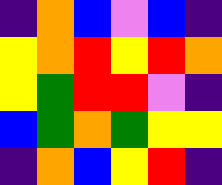[["indigo", "orange", "blue", "violet", "blue", "indigo"], ["yellow", "orange", "red", "yellow", "red", "orange"], ["yellow", "green", "red", "red", "violet", "indigo"], ["blue", "green", "orange", "green", "yellow", "yellow"], ["indigo", "orange", "blue", "yellow", "red", "indigo"]]